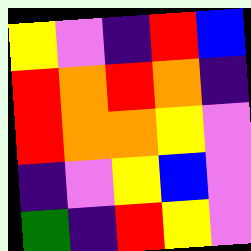[["yellow", "violet", "indigo", "red", "blue"], ["red", "orange", "red", "orange", "indigo"], ["red", "orange", "orange", "yellow", "violet"], ["indigo", "violet", "yellow", "blue", "violet"], ["green", "indigo", "red", "yellow", "violet"]]